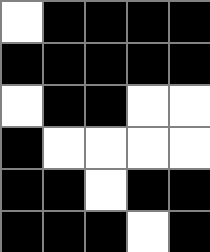[["white", "black", "black", "black", "black"], ["black", "black", "black", "black", "black"], ["white", "black", "black", "white", "white"], ["black", "white", "white", "white", "white"], ["black", "black", "white", "black", "black"], ["black", "black", "black", "white", "black"]]